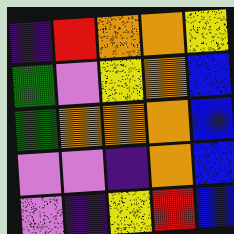[["indigo", "red", "orange", "orange", "yellow"], ["green", "violet", "yellow", "orange", "blue"], ["green", "orange", "orange", "orange", "blue"], ["violet", "violet", "indigo", "orange", "blue"], ["violet", "indigo", "yellow", "red", "blue"]]